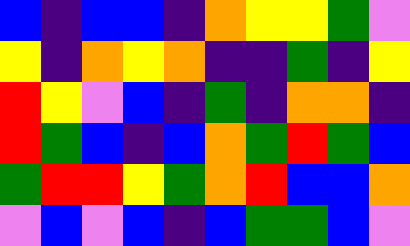[["blue", "indigo", "blue", "blue", "indigo", "orange", "yellow", "yellow", "green", "violet"], ["yellow", "indigo", "orange", "yellow", "orange", "indigo", "indigo", "green", "indigo", "yellow"], ["red", "yellow", "violet", "blue", "indigo", "green", "indigo", "orange", "orange", "indigo"], ["red", "green", "blue", "indigo", "blue", "orange", "green", "red", "green", "blue"], ["green", "red", "red", "yellow", "green", "orange", "red", "blue", "blue", "orange"], ["violet", "blue", "violet", "blue", "indigo", "blue", "green", "green", "blue", "violet"]]